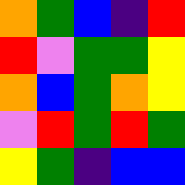[["orange", "green", "blue", "indigo", "red"], ["red", "violet", "green", "green", "yellow"], ["orange", "blue", "green", "orange", "yellow"], ["violet", "red", "green", "red", "green"], ["yellow", "green", "indigo", "blue", "blue"]]